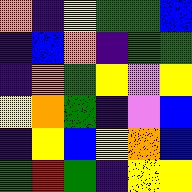[["orange", "indigo", "yellow", "green", "green", "blue"], ["indigo", "blue", "orange", "indigo", "green", "green"], ["indigo", "orange", "green", "yellow", "violet", "yellow"], ["yellow", "orange", "green", "indigo", "violet", "blue"], ["indigo", "yellow", "blue", "yellow", "orange", "blue"], ["green", "red", "green", "indigo", "yellow", "yellow"]]